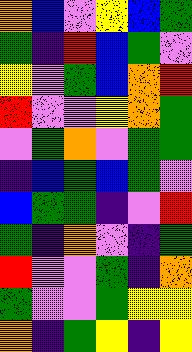[["orange", "blue", "violet", "yellow", "blue", "green"], ["green", "indigo", "red", "blue", "green", "violet"], ["yellow", "violet", "green", "blue", "orange", "red"], ["red", "violet", "violet", "yellow", "orange", "green"], ["violet", "green", "orange", "violet", "green", "green"], ["indigo", "blue", "green", "blue", "green", "violet"], ["blue", "green", "green", "indigo", "violet", "red"], ["green", "indigo", "orange", "violet", "indigo", "green"], ["red", "violet", "violet", "green", "indigo", "orange"], ["green", "violet", "violet", "green", "yellow", "yellow"], ["orange", "indigo", "green", "yellow", "indigo", "yellow"]]